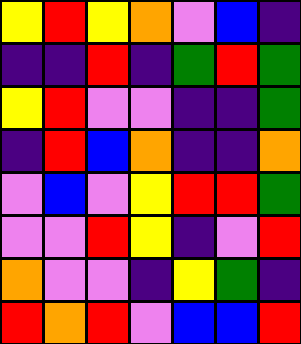[["yellow", "red", "yellow", "orange", "violet", "blue", "indigo"], ["indigo", "indigo", "red", "indigo", "green", "red", "green"], ["yellow", "red", "violet", "violet", "indigo", "indigo", "green"], ["indigo", "red", "blue", "orange", "indigo", "indigo", "orange"], ["violet", "blue", "violet", "yellow", "red", "red", "green"], ["violet", "violet", "red", "yellow", "indigo", "violet", "red"], ["orange", "violet", "violet", "indigo", "yellow", "green", "indigo"], ["red", "orange", "red", "violet", "blue", "blue", "red"]]